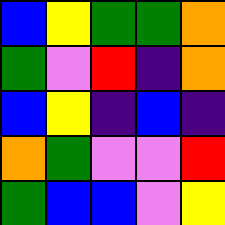[["blue", "yellow", "green", "green", "orange"], ["green", "violet", "red", "indigo", "orange"], ["blue", "yellow", "indigo", "blue", "indigo"], ["orange", "green", "violet", "violet", "red"], ["green", "blue", "blue", "violet", "yellow"]]